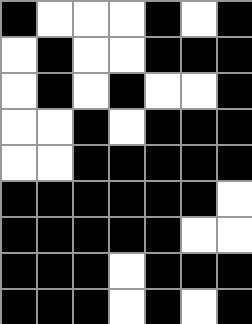[["black", "white", "white", "white", "black", "white", "black"], ["white", "black", "white", "white", "black", "black", "black"], ["white", "black", "white", "black", "white", "white", "black"], ["white", "white", "black", "white", "black", "black", "black"], ["white", "white", "black", "black", "black", "black", "black"], ["black", "black", "black", "black", "black", "black", "white"], ["black", "black", "black", "black", "black", "white", "white"], ["black", "black", "black", "white", "black", "black", "black"], ["black", "black", "black", "white", "black", "white", "black"]]